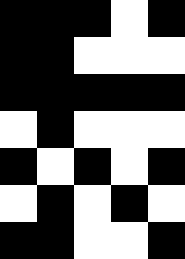[["black", "black", "black", "white", "black"], ["black", "black", "white", "white", "white"], ["black", "black", "black", "black", "black"], ["white", "black", "white", "white", "white"], ["black", "white", "black", "white", "black"], ["white", "black", "white", "black", "white"], ["black", "black", "white", "white", "black"]]